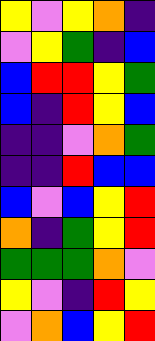[["yellow", "violet", "yellow", "orange", "indigo"], ["violet", "yellow", "green", "indigo", "blue"], ["blue", "red", "red", "yellow", "green"], ["blue", "indigo", "red", "yellow", "blue"], ["indigo", "indigo", "violet", "orange", "green"], ["indigo", "indigo", "red", "blue", "blue"], ["blue", "violet", "blue", "yellow", "red"], ["orange", "indigo", "green", "yellow", "red"], ["green", "green", "green", "orange", "violet"], ["yellow", "violet", "indigo", "red", "yellow"], ["violet", "orange", "blue", "yellow", "red"]]